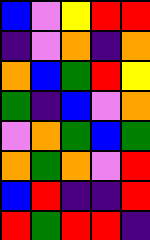[["blue", "violet", "yellow", "red", "red"], ["indigo", "violet", "orange", "indigo", "orange"], ["orange", "blue", "green", "red", "yellow"], ["green", "indigo", "blue", "violet", "orange"], ["violet", "orange", "green", "blue", "green"], ["orange", "green", "orange", "violet", "red"], ["blue", "red", "indigo", "indigo", "red"], ["red", "green", "red", "red", "indigo"]]